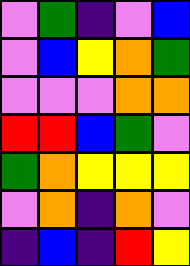[["violet", "green", "indigo", "violet", "blue"], ["violet", "blue", "yellow", "orange", "green"], ["violet", "violet", "violet", "orange", "orange"], ["red", "red", "blue", "green", "violet"], ["green", "orange", "yellow", "yellow", "yellow"], ["violet", "orange", "indigo", "orange", "violet"], ["indigo", "blue", "indigo", "red", "yellow"]]